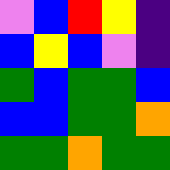[["violet", "blue", "red", "yellow", "indigo"], ["blue", "yellow", "blue", "violet", "indigo"], ["green", "blue", "green", "green", "blue"], ["blue", "blue", "green", "green", "orange"], ["green", "green", "orange", "green", "green"]]